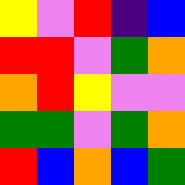[["yellow", "violet", "red", "indigo", "blue"], ["red", "red", "violet", "green", "orange"], ["orange", "red", "yellow", "violet", "violet"], ["green", "green", "violet", "green", "orange"], ["red", "blue", "orange", "blue", "green"]]